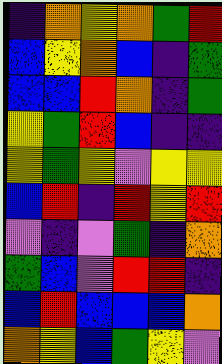[["indigo", "orange", "yellow", "orange", "green", "red"], ["blue", "yellow", "orange", "blue", "indigo", "green"], ["blue", "blue", "red", "orange", "indigo", "green"], ["yellow", "green", "red", "blue", "indigo", "indigo"], ["yellow", "green", "yellow", "violet", "yellow", "yellow"], ["blue", "red", "indigo", "red", "yellow", "red"], ["violet", "indigo", "violet", "green", "indigo", "orange"], ["green", "blue", "violet", "red", "red", "indigo"], ["blue", "red", "blue", "blue", "blue", "orange"], ["orange", "yellow", "blue", "green", "yellow", "violet"]]